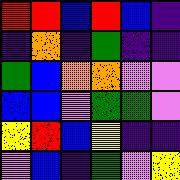[["red", "red", "blue", "red", "blue", "indigo"], ["indigo", "orange", "indigo", "green", "indigo", "indigo"], ["green", "blue", "orange", "orange", "violet", "violet"], ["blue", "blue", "violet", "green", "green", "violet"], ["yellow", "red", "blue", "yellow", "indigo", "indigo"], ["violet", "blue", "indigo", "green", "violet", "yellow"]]